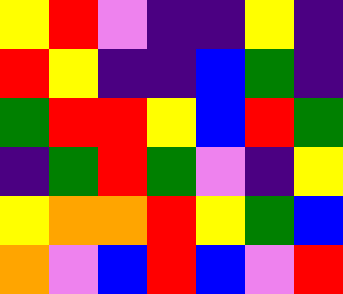[["yellow", "red", "violet", "indigo", "indigo", "yellow", "indigo"], ["red", "yellow", "indigo", "indigo", "blue", "green", "indigo"], ["green", "red", "red", "yellow", "blue", "red", "green"], ["indigo", "green", "red", "green", "violet", "indigo", "yellow"], ["yellow", "orange", "orange", "red", "yellow", "green", "blue"], ["orange", "violet", "blue", "red", "blue", "violet", "red"]]